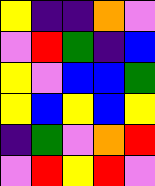[["yellow", "indigo", "indigo", "orange", "violet"], ["violet", "red", "green", "indigo", "blue"], ["yellow", "violet", "blue", "blue", "green"], ["yellow", "blue", "yellow", "blue", "yellow"], ["indigo", "green", "violet", "orange", "red"], ["violet", "red", "yellow", "red", "violet"]]